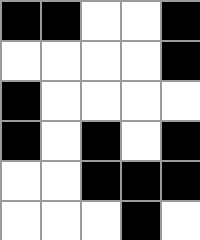[["black", "black", "white", "white", "black"], ["white", "white", "white", "white", "black"], ["black", "white", "white", "white", "white"], ["black", "white", "black", "white", "black"], ["white", "white", "black", "black", "black"], ["white", "white", "white", "black", "white"]]